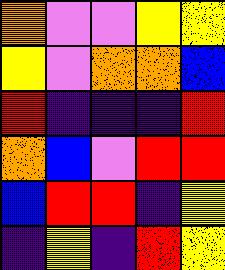[["orange", "violet", "violet", "yellow", "yellow"], ["yellow", "violet", "orange", "orange", "blue"], ["red", "indigo", "indigo", "indigo", "red"], ["orange", "blue", "violet", "red", "red"], ["blue", "red", "red", "indigo", "yellow"], ["indigo", "yellow", "indigo", "red", "yellow"]]